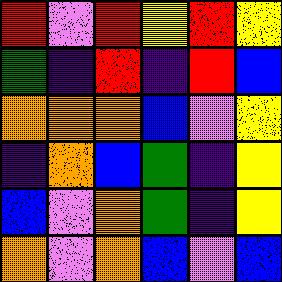[["red", "violet", "red", "yellow", "red", "yellow"], ["green", "indigo", "red", "indigo", "red", "blue"], ["orange", "orange", "orange", "blue", "violet", "yellow"], ["indigo", "orange", "blue", "green", "indigo", "yellow"], ["blue", "violet", "orange", "green", "indigo", "yellow"], ["orange", "violet", "orange", "blue", "violet", "blue"]]